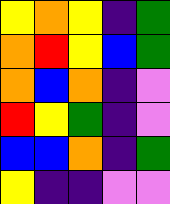[["yellow", "orange", "yellow", "indigo", "green"], ["orange", "red", "yellow", "blue", "green"], ["orange", "blue", "orange", "indigo", "violet"], ["red", "yellow", "green", "indigo", "violet"], ["blue", "blue", "orange", "indigo", "green"], ["yellow", "indigo", "indigo", "violet", "violet"]]